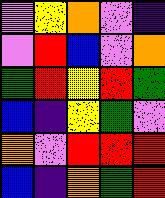[["violet", "yellow", "orange", "violet", "indigo"], ["violet", "red", "blue", "violet", "orange"], ["green", "red", "yellow", "red", "green"], ["blue", "indigo", "yellow", "green", "violet"], ["orange", "violet", "red", "red", "red"], ["blue", "indigo", "orange", "green", "red"]]